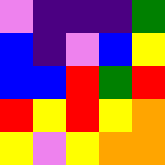[["violet", "indigo", "indigo", "indigo", "green"], ["blue", "indigo", "violet", "blue", "yellow"], ["blue", "blue", "red", "green", "red"], ["red", "yellow", "red", "yellow", "orange"], ["yellow", "violet", "yellow", "orange", "orange"]]